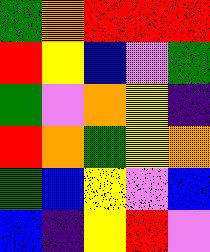[["green", "orange", "red", "red", "red"], ["red", "yellow", "blue", "violet", "green"], ["green", "violet", "orange", "yellow", "indigo"], ["red", "orange", "green", "yellow", "orange"], ["green", "blue", "yellow", "violet", "blue"], ["blue", "indigo", "yellow", "red", "violet"]]